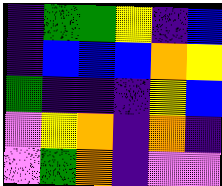[["indigo", "green", "green", "yellow", "indigo", "blue"], ["indigo", "blue", "blue", "blue", "orange", "yellow"], ["green", "indigo", "indigo", "indigo", "yellow", "blue"], ["violet", "yellow", "orange", "indigo", "orange", "indigo"], ["violet", "green", "orange", "indigo", "violet", "violet"]]